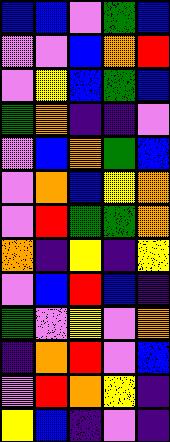[["blue", "blue", "violet", "green", "blue"], ["violet", "violet", "blue", "orange", "red"], ["violet", "yellow", "blue", "green", "blue"], ["green", "orange", "indigo", "indigo", "violet"], ["violet", "blue", "orange", "green", "blue"], ["violet", "orange", "blue", "yellow", "orange"], ["violet", "red", "green", "green", "orange"], ["orange", "indigo", "yellow", "indigo", "yellow"], ["violet", "blue", "red", "blue", "indigo"], ["green", "violet", "yellow", "violet", "orange"], ["indigo", "orange", "red", "violet", "blue"], ["violet", "red", "orange", "yellow", "indigo"], ["yellow", "blue", "indigo", "violet", "indigo"]]